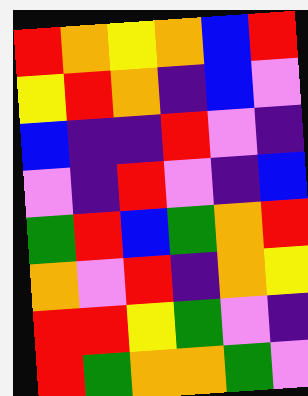[["red", "orange", "yellow", "orange", "blue", "red"], ["yellow", "red", "orange", "indigo", "blue", "violet"], ["blue", "indigo", "indigo", "red", "violet", "indigo"], ["violet", "indigo", "red", "violet", "indigo", "blue"], ["green", "red", "blue", "green", "orange", "red"], ["orange", "violet", "red", "indigo", "orange", "yellow"], ["red", "red", "yellow", "green", "violet", "indigo"], ["red", "green", "orange", "orange", "green", "violet"]]